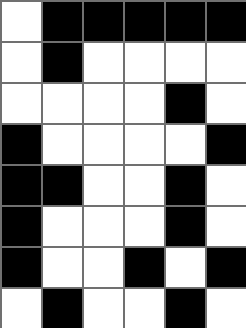[["white", "black", "black", "black", "black", "black"], ["white", "black", "white", "white", "white", "white"], ["white", "white", "white", "white", "black", "white"], ["black", "white", "white", "white", "white", "black"], ["black", "black", "white", "white", "black", "white"], ["black", "white", "white", "white", "black", "white"], ["black", "white", "white", "black", "white", "black"], ["white", "black", "white", "white", "black", "white"]]